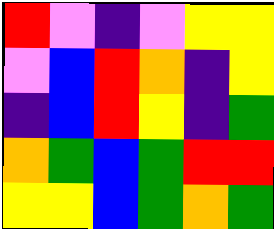[["red", "violet", "indigo", "violet", "yellow", "yellow"], ["violet", "blue", "red", "orange", "indigo", "yellow"], ["indigo", "blue", "red", "yellow", "indigo", "green"], ["orange", "green", "blue", "green", "red", "red"], ["yellow", "yellow", "blue", "green", "orange", "green"]]